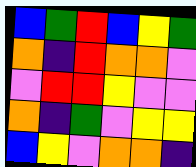[["blue", "green", "red", "blue", "yellow", "green"], ["orange", "indigo", "red", "orange", "orange", "violet"], ["violet", "red", "red", "yellow", "violet", "violet"], ["orange", "indigo", "green", "violet", "yellow", "yellow"], ["blue", "yellow", "violet", "orange", "orange", "indigo"]]